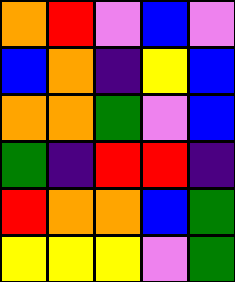[["orange", "red", "violet", "blue", "violet"], ["blue", "orange", "indigo", "yellow", "blue"], ["orange", "orange", "green", "violet", "blue"], ["green", "indigo", "red", "red", "indigo"], ["red", "orange", "orange", "blue", "green"], ["yellow", "yellow", "yellow", "violet", "green"]]